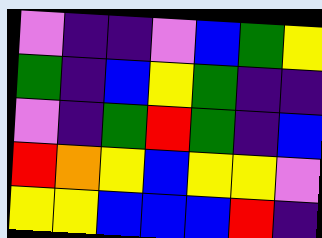[["violet", "indigo", "indigo", "violet", "blue", "green", "yellow"], ["green", "indigo", "blue", "yellow", "green", "indigo", "indigo"], ["violet", "indigo", "green", "red", "green", "indigo", "blue"], ["red", "orange", "yellow", "blue", "yellow", "yellow", "violet"], ["yellow", "yellow", "blue", "blue", "blue", "red", "indigo"]]